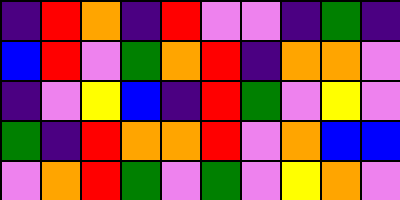[["indigo", "red", "orange", "indigo", "red", "violet", "violet", "indigo", "green", "indigo"], ["blue", "red", "violet", "green", "orange", "red", "indigo", "orange", "orange", "violet"], ["indigo", "violet", "yellow", "blue", "indigo", "red", "green", "violet", "yellow", "violet"], ["green", "indigo", "red", "orange", "orange", "red", "violet", "orange", "blue", "blue"], ["violet", "orange", "red", "green", "violet", "green", "violet", "yellow", "orange", "violet"]]